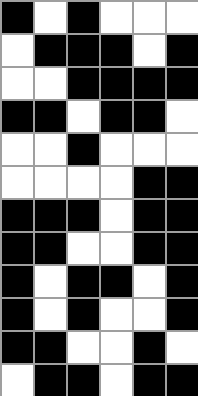[["black", "white", "black", "white", "white", "white"], ["white", "black", "black", "black", "white", "black"], ["white", "white", "black", "black", "black", "black"], ["black", "black", "white", "black", "black", "white"], ["white", "white", "black", "white", "white", "white"], ["white", "white", "white", "white", "black", "black"], ["black", "black", "black", "white", "black", "black"], ["black", "black", "white", "white", "black", "black"], ["black", "white", "black", "black", "white", "black"], ["black", "white", "black", "white", "white", "black"], ["black", "black", "white", "white", "black", "white"], ["white", "black", "black", "white", "black", "black"]]